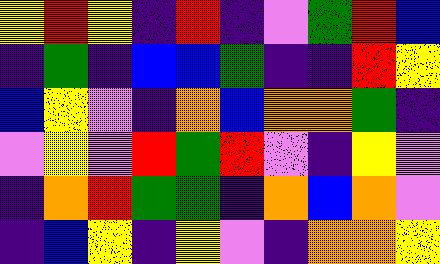[["yellow", "red", "yellow", "indigo", "red", "indigo", "violet", "green", "red", "blue"], ["indigo", "green", "indigo", "blue", "blue", "green", "indigo", "indigo", "red", "yellow"], ["blue", "yellow", "violet", "indigo", "orange", "blue", "orange", "orange", "green", "indigo"], ["violet", "yellow", "violet", "red", "green", "red", "violet", "indigo", "yellow", "violet"], ["indigo", "orange", "red", "green", "green", "indigo", "orange", "blue", "orange", "violet"], ["indigo", "blue", "yellow", "indigo", "yellow", "violet", "indigo", "orange", "orange", "yellow"]]